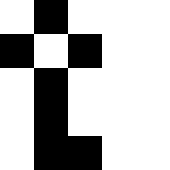[["white", "black", "white", "white", "white"], ["black", "white", "black", "white", "white"], ["white", "black", "white", "white", "white"], ["white", "black", "white", "white", "white"], ["white", "black", "black", "white", "white"]]